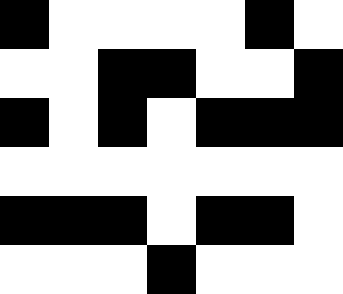[["black", "white", "white", "white", "white", "black", "white"], ["white", "white", "black", "black", "white", "white", "black"], ["black", "white", "black", "white", "black", "black", "black"], ["white", "white", "white", "white", "white", "white", "white"], ["black", "black", "black", "white", "black", "black", "white"], ["white", "white", "white", "black", "white", "white", "white"]]